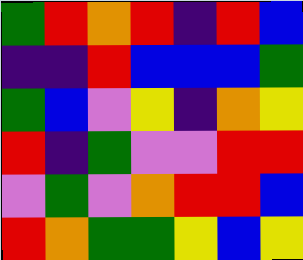[["green", "red", "orange", "red", "indigo", "red", "blue"], ["indigo", "indigo", "red", "blue", "blue", "blue", "green"], ["green", "blue", "violet", "yellow", "indigo", "orange", "yellow"], ["red", "indigo", "green", "violet", "violet", "red", "red"], ["violet", "green", "violet", "orange", "red", "red", "blue"], ["red", "orange", "green", "green", "yellow", "blue", "yellow"]]